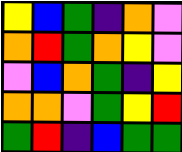[["yellow", "blue", "green", "indigo", "orange", "violet"], ["orange", "red", "green", "orange", "yellow", "violet"], ["violet", "blue", "orange", "green", "indigo", "yellow"], ["orange", "orange", "violet", "green", "yellow", "red"], ["green", "red", "indigo", "blue", "green", "green"]]